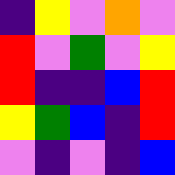[["indigo", "yellow", "violet", "orange", "violet"], ["red", "violet", "green", "violet", "yellow"], ["red", "indigo", "indigo", "blue", "red"], ["yellow", "green", "blue", "indigo", "red"], ["violet", "indigo", "violet", "indigo", "blue"]]